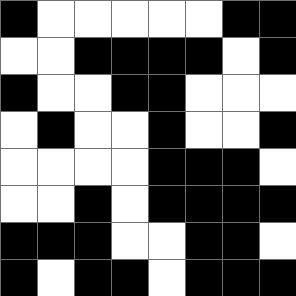[["black", "white", "white", "white", "white", "white", "black", "black"], ["white", "white", "black", "black", "black", "black", "white", "black"], ["black", "white", "white", "black", "black", "white", "white", "white"], ["white", "black", "white", "white", "black", "white", "white", "black"], ["white", "white", "white", "white", "black", "black", "black", "white"], ["white", "white", "black", "white", "black", "black", "black", "black"], ["black", "black", "black", "white", "white", "black", "black", "white"], ["black", "white", "black", "black", "white", "black", "black", "black"]]